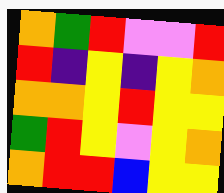[["orange", "green", "red", "violet", "violet", "red"], ["red", "indigo", "yellow", "indigo", "yellow", "orange"], ["orange", "orange", "yellow", "red", "yellow", "yellow"], ["green", "red", "yellow", "violet", "yellow", "orange"], ["orange", "red", "red", "blue", "yellow", "yellow"]]